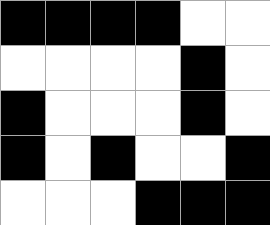[["black", "black", "black", "black", "white", "white"], ["white", "white", "white", "white", "black", "white"], ["black", "white", "white", "white", "black", "white"], ["black", "white", "black", "white", "white", "black"], ["white", "white", "white", "black", "black", "black"]]